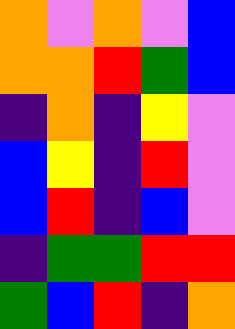[["orange", "violet", "orange", "violet", "blue"], ["orange", "orange", "red", "green", "blue"], ["indigo", "orange", "indigo", "yellow", "violet"], ["blue", "yellow", "indigo", "red", "violet"], ["blue", "red", "indigo", "blue", "violet"], ["indigo", "green", "green", "red", "red"], ["green", "blue", "red", "indigo", "orange"]]